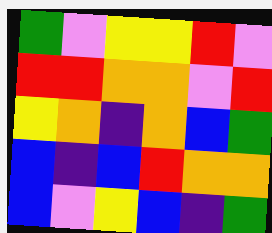[["green", "violet", "yellow", "yellow", "red", "violet"], ["red", "red", "orange", "orange", "violet", "red"], ["yellow", "orange", "indigo", "orange", "blue", "green"], ["blue", "indigo", "blue", "red", "orange", "orange"], ["blue", "violet", "yellow", "blue", "indigo", "green"]]